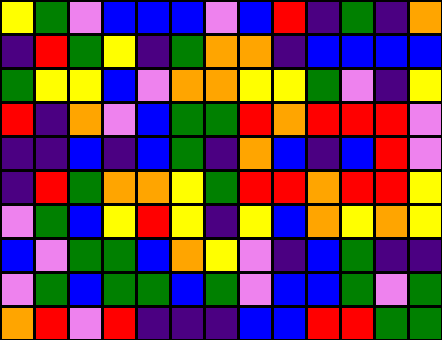[["yellow", "green", "violet", "blue", "blue", "blue", "violet", "blue", "red", "indigo", "green", "indigo", "orange"], ["indigo", "red", "green", "yellow", "indigo", "green", "orange", "orange", "indigo", "blue", "blue", "blue", "blue"], ["green", "yellow", "yellow", "blue", "violet", "orange", "orange", "yellow", "yellow", "green", "violet", "indigo", "yellow"], ["red", "indigo", "orange", "violet", "blue", "green", "green", "red", "orange", "red", "red", "red", "violet"], ["indigo", "indigo", "blue", "indigo", "blue", "green", "indigo", "orange", "blue", "indigo", "blue", "red", "violet"], ["indigo", "red", "green", "orange", "orange", "yellow", "green", "red", "red", "orange", "red", "red", "yellow"], ["violet", "green", "blue", "yellow", "red", "yellow", "indigo", "yellow", "blue", "orange", "yellow", "orange", "yellow"], ["blue", "violet", "green", "green", "blue", "orange", "yellow", "violet", "indigo", "blue", "green", "indigo", "indigo"], ["violet", "green", "blue", "green", "green", "blue", "green", "violet", "blue", "blue", "green", "violet", "green"], ["orange", "red", "violet", "red", "indigo", "indigo", "indigo", "blue", "blue", "red", "red", "green", "green"]]